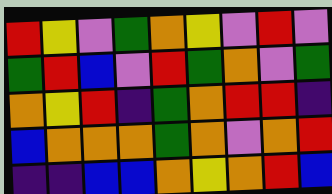[["red", "yellow", "violet", "green", "orange", "yellow", "violet", "red", "violet"], ["green", "red", "blue", "violet", "red", "green", "orange", "violet", "green"], ["orange", "yellow", "red", "indigo", "green", "orange", "red", "red", "indigo"], ["blue", "orange", "orange", "orange", "green", "orange", "violet", "orange", "red"], ["indigo", "indigo", "blue", "blue", "orange", "yellow", "orange", "red", "blue"]]